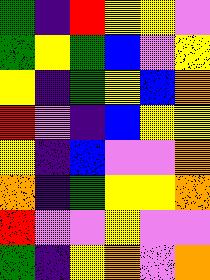[["green", "indigo", "red", "yellow", "yellow", "violet"], ["green", "yellow", "green", "blue", "violet", "yellow"], ["yellow", "indigo", "green", "yellow", "blue", "orange"], ["red", "violet", "indigo", "blue", "yellow", "yellow"], ["yellow", "indigo", "blue", "violet", "violet", "orange"], ["orange", "indigo", "green", "yellow", "yellow", "orange"], ["red", "violet", "violet", "yellow", "violet", "violet"], ["green", "indigo", "yellow", "orange", "violet", "orange"]]